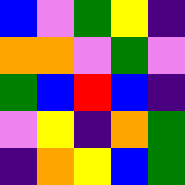[["blue", "violet", "green", "yellow", "indigo"], ["orange", "orange", "violet", "green", "violet"], ["green", "blue", "red", "blue", "indigo"], ["violet", "yellow", "indigo", "orange", "green"], ["indigo", "orange", "yellow", "blue", "green"]]